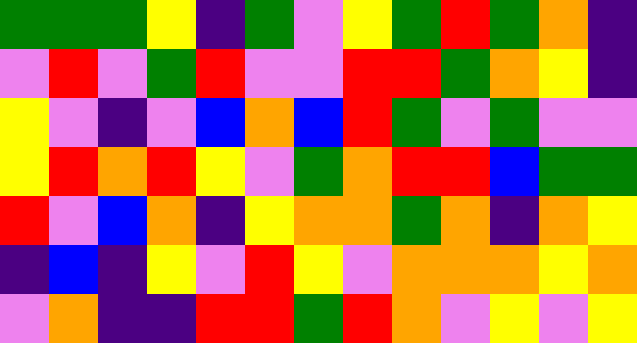[["green", "green", "green", "yellow", "indigo", "green", "violet", "yellow", "green", "red", "green", "orange", "indigo"], ["violet", "red", "violet", "green", "red", "violet", "violet", "red", "red", "green", "orange", "yellow", "indigo"], ["yellow", "violet", "indigo", "violet", "blue", "orange", "blue", "red", "green", "violet", "green", "violet", "violet"], ["yellow", "red", "orange", "red", "yellow", "violet", "green", "orange", "red", "red", "blue", "green", "green"], ["red", "violet", "blue", "orange", "indigo", "yellow", "orange", "orange", "green", "orange", "indigo", "orange", "yellow"], ["indigo", "blue", "indigo", "yellow", "violet", "red", "yellow", "violet", "orange", "orange", "orange", "yellow", "orange"], ["violet", "orange", "indigo", "indigo", "red", "red", "green", "red", "orange", "violet", "yellow", "violet", "yellow"]]